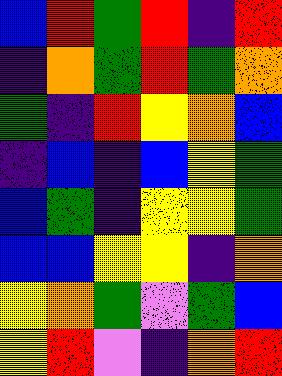[["blue", "red", "green", "red", "indigo", "red"], ["indigo", "orange", "green", "red", "green", "orange"], ["green", "indigo", "red", "yellow", "orange", "blue"], ["indigo", "blue", "indigo", "blue", "yellow", "green"], ["blue", "green", "indigo", "yellow", "yellow", "green"], ["blue", "blue", "yellow", "yellow", "indigo", "orange"], ["yellow", "orange", "green", "violet", "green", "blue"], ["yellow", "red", "violet", "indigo", "orange", "red"]]